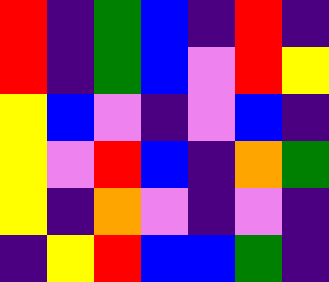[["red", "indigo", "green", "blue", "indigo", "red", "indigo"], ["red", "indigo", "green", "blue", "violet", "red", "yellow"], ["yellow", "blue", "violet", "indigo", "violet", "blue", "indigo"], ["yellow", "violet", "red", "blue", "indigo", "orange", "green"], ["yellow", "indigo", "orange", "violet", "indigo", "violet", "indigo"], ["indigo", "yellow", "red", "blue", "blue", "green", "indigo"]]